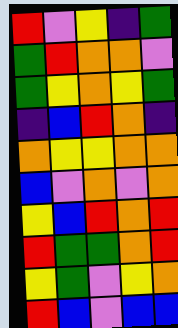[["red", "violet", "yellow", "indigo", "green"], ["green", "red", "orange", "orange", "violet"], ["green", "yellow", "orange", "yellow", "green"], ["indigo", "blue", "red", "orange", "indigo"], ["orange", "yellow", "yellow", "orange", "orange"], ["blue", "violet", "orange", "violet", "orange"], ["yellow", "blue", "red", "orange", "red"], ["red", "green", "green", "orange", "red"], ["yellow", "green", "violet", "yellow", "orange"], ["red", "blue", "violet", "blue", "blue"]]